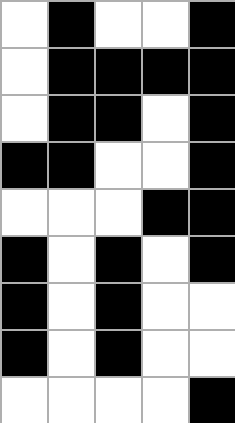[["white", "black", "white", "white", "black"], ["white", "black", "black", "black", "black"], ["white", "black", "black", "white", "black"], ["black", "black", "white", "white", "black"], ["white", "white", "white", "black", "black"], ["black", "white", "black", "white", "black"], ["black", "white", "black", "white", "white"], ["black", "white", "black", "white", "white"], ["white", "white", "white", "white", "black"]]